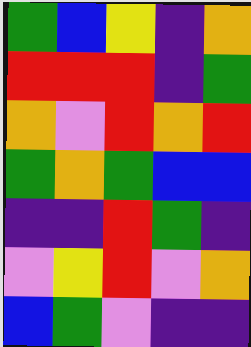[["green", "blue", "yellow", "indigo", "orange"], ["red", "red", "red", "indigo", "green"], ["orange", "violet", "red", "orange", "red"], ["green", "orange", "green", "blue", "blue"], ["indigo", "indigo", "red", "green", "indigo"], ["violet", "yellow", "red", "violet", "orange"], ["blue", "green", "violet", "indigo", "indigo"]]